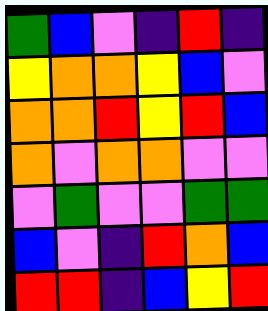[["green", "blue", "violet", "indigo", "red", "indigo"], ["yellow", "orange", "orange", "yellow", "blue", "violet"], ["orange", "orange", "red", "yellow", "red", "blue"], ["orange", "violet", "orange", "orange", "violet", "violet"], ["violet", "green", "violet", "violet", "green", "green"], ["blue", "violet", "indigo", "red", "orange", "blue"], ["red", "red", "indigo", "blue", "yellow", "red"]]